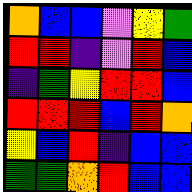[["orange", "blue", "blue", "violet", "yellow", "green"], ["red", "red", "indigo", "violet", "red", "blue"], ["indigo", "green", "yellow", "red", "red", "blue"], ["red", "red", "red", "blue", "red", "orange"], ["yellow", "blue", "red", "indigo", "blue", "blue"], ["green", "green", "orange", "red", "blue", "blue"]]